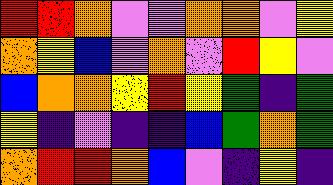[["red", "red", "orange", "violet", "violet", "orange", "orange", "violet", "yellow"], ["orange", "yellow", "blue", "violet", "orange", "violet", "red", "yellow", "violet"], ["blue", "orange", "orange", "yellow", "red", "yellow", "green", "indigo", "green"], ["yellow", "indigo", "violet", "indigo", "indigo", "blue", "green", "orange", "green"], ["orange", "red", "red", "orange", "blue", "violet", "indigo", "yellow", "indigo"]]